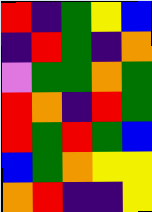[["red", "indigo", "green", "yellow", "blue"], ["indigo", "red", "green", "indigo", "orange"], ["violet", "green", "green", "orange", "green"], ["red", "orange", "indigo", "red", "green"], ["red", "green", "red", "green", "blue"], ["blue", "green", "orange", "yellow", "yellow"], ["orange", "red", "indigo", "indigo", "yellow"]]